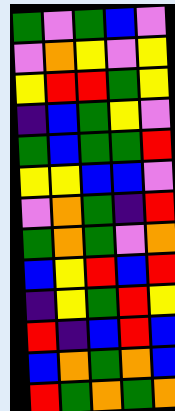[["green", "violet", "green", "blue", "violet"], ["violet", "orange", "yellow", "violet", "yellow"], ["yellow", "red", "red", "green", "yellow"], ["indigo", "blue", "green", "yellow", "violet"], ["green", "blue", "green", "green", "red"], ["yellow", "yellow", "blue", "blue", "violet"], ["violet", "orange", "green", "indigo", "red"], ["green", "orange", "green", "violet", "orange"], ["blue", "yellow", "red", "blue", "red"], ["indigo", "yellow", "green", "red", "yellow"], ["red", "indigo", "blue", "red", "blue"], ["blue", "orange", "green", "orange", "blue"], ["red", "green", "orange", "green", "orange"]]